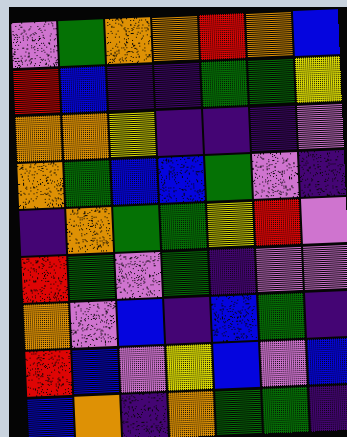[["violet", "green", "orange", "orange", "red", "orange", "blue"], ["red", "blue", "indigo", "indigo", "green", "green", "yellow"], ["orange", "orange", "yellow", "indigo", "indigo", "indigo", "violet"], ["orange", "green", "blue", "blue", "green", "violet", "indigo"], ["indigo", "orange", "green", "green", "yellow", "red", "violet"], ["red", "green", "violet", "green", "indigo", "violet", "violet"], ["orange", "violet", "blue", "indigo", "blue", "green", "indigo"], ["red", "blue", "violet", "yellow", "blue", "violet", "blue"], ["blue", "orange", "indigo", "orange", "green", "green", "indigo"]]